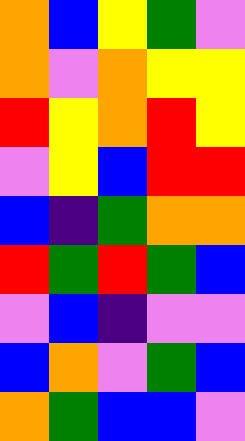[["orange", "blue", "yellow", "green", "violet"], ["orange", "violet", "orange", "yellow", "yellow"], ["red", "yellow", "orange", "red", "yellow"], ["violet", "yellow", "blue", "red", "red"], ["blue", "indigo", "green", "orange", "orange"], ["red", "green", "red", "green", "blue"], ["violet", "blue", "indigo", "violet", "violet"], ["blue", "orange", "violet", "green", "blue"], ["orange", "green", "blue", "blue", "violet"]]